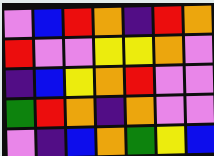[["violet", "blue", "red", "orange", "indigo", "red", "orange"], ["red", "violet", "violet", "yellow", "yellow", "orange", "violet"], ["indigo", "blue", "yellow", "orange", "red", "violet", "violet"], ["green", "red", "orange", "indigo", "orange", "violet", "violet"], ["violet", "indigo", "blue", "orange", "green", "yellow", "blue"]]